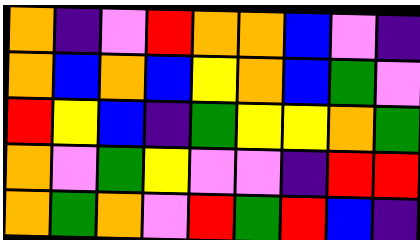[["orange", "indigo", "violet", "red", "orange", "orange", "blue", "violet", "indigo"], ["orange", "blue", "orange", "blue", "yellow", "orange", "blue", "green", "violet"], ["red", "yellow", "blue", "indigo", "green", "yellow", "yellow", "orange", "green"], ["orange", "violet", "green", "yellow", "violet", "violet", "indigo", "red", "red"], ["orange", "green", "orange", "violet", "red", "green", "red", "blue", "indigo"]]